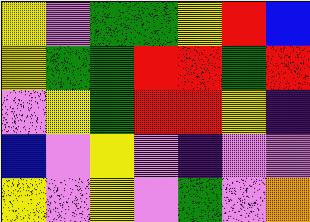[["yellow", "violet", "green", "green", "yellow", "red", "blue"], ["yellow", "green", "green", "red", "red", "green", "red"], ["violet", "yellow", "green", "red", "red", "yellow", "indigo"], ["blue", "violet", "yellow", "violet", "indigo", "violet", "violet"], ["yellow", "violet", "yellow", "violet", "green", "violet", "orange"]]